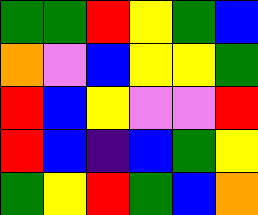[["green", "green", "red", "yellow", "green", "blue"], ["orange", "violet", "blue", "yellow", "yellow", "green"], ["red", "blue", "yellow", "violet", "violet", "red"], ["red", "blue", "indigo", "blue", "green", "yellow"], ["green", "yellow", "red", "green", "blue", "orange"]]